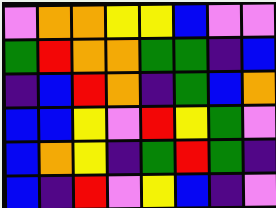[["violet", "orange", "orange", "yellow", "yellow", "blue", "violet", "violet"], ["green", "red", "orange", "orange", "green", "green", "indigo", "blue"], ["indigo", "blue", "red", "orange", "indigo", "green", "blue", "orange"], ["blue", "blue", "yellow", "violet", "red", "yellow", "green", "violet"], ["blue", "orange", "yellow", "indigo", "green", "red", "green", "indigo"], ["blue", "indigo", "red", "violet", "yellow", "blue", "indigo", "violet"]]